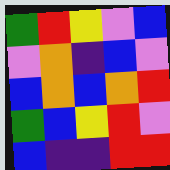[["green", "red", "yellow", "violet", "blue"], ["violet", "orange", "indigo", "blue", "violet"], ["blue", "orange", "blue", "orange", "red"], ["green", "blue", "yellow", "red", "violet"], ["blue", "indigo", "indigo", "red", "red"]]